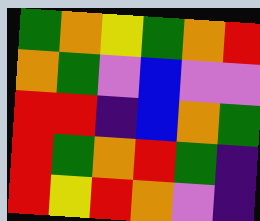[["green", "orange", "yellow", "green", "orange", "red"], ["orange", "green", "violet", "blue", "violet", "violet"], ["red", "red", "indigo", "blue", "orange", "green"], ["red", "green", "orange", "red", "green", "indigo"], ["red", "yellow", "red", "orange", "violet", "indigo"]]